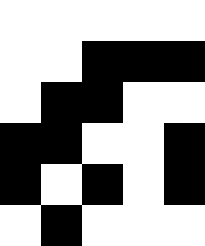[["white", "white", "white", "white", "white"], ["white", "white", "black", "black", "black"], ["white", "black", "black", "white", "white"], ["black", "black", "white", "white", "black"], ["black", "white", "black", "white", "black"], ["white", "black", "white", "white", "white"]]